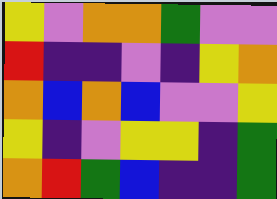[["yellow", "violet", "orange", "orange", "green", "violet", "violet"], ["red", "indigo", "indigo", "violet", "indigo", "yellow", "orange"], ["orange", "blue", "orange", "blue", "violet", "violet", "yellow"], ["yellow", "indigo", "violet", "yellow", "yellow", "indigo", "green"], ["orange", "red", "green", "blue", "indigo", "indigo", "green"]]